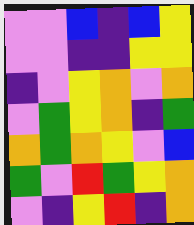[["violet", "violet", "blue", "indigo", "blue", "yellow"], ["violet", "violet", "indigo", "indigo", "yellow", "yellow"], ["indigo", "violet", "yellow", "orange", "violet", "orange"], ["violet", "green", "yellow", "orange", "indigo", "green"], ["orange", "green", "orange", "yellow", "violet", "blue"], ["green", "violet", "red", "green", "yellow", "orange"], ["violet", "indigo", "yellow", "red", "indigo", "orange"]]